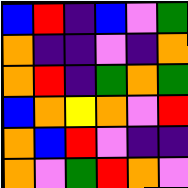[["blue", "red", "indigo", "blue", "violet", "green"], ["orange", "indigo", "indigo", "violet", "indigo", "orange"], ["orange", "red", "indigo", "green", "orange", "green"], ["blue", "orange", "yellow", "orange", "violet", "red"], ["orange", "blue", "red", "violet", "indigo", "indigo"], ["orange", "violet", "green", "red", "orange", "violet"]]